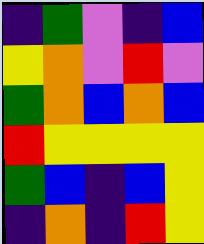[["indigo", "green", "violet", "indigo", "blue"], ["yellow", "orange", "violet", "red", "violet"], ["green", "orange", "blue", "orange", "blue"], ["red", "yellow", "yellow", "yellow", "yellow"], ["green", "blue", "indigo", "blue", "yellow"], ["indigo", "orange", "indigo", "red", "yellow"]]